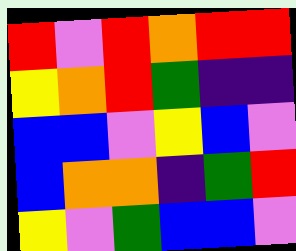[["red", "violet", "red", "orange", "red", "red"], ["yellow", "orange", "red", "green", "indigo", "indigo"], ["blue", "blue", "violet", "yellow", "blue", "violet"], ["blue", "orange", "orange", "indigo", "green", "red"], ["yellow", "violet", "green", "blue", "blue", "violet"]]